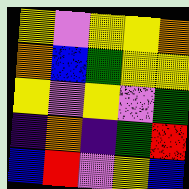[["yellow", "violet", "yellow", "yellow", "orange"], ["orange", "blue", "green", "yellow", "yellow"], ["yellow", "violet", "yellow", "violet", "green"], ["indigo", "orange", "indigo", "green", "red"], ["blue", "red", "violet", "yellow", "blue"]]